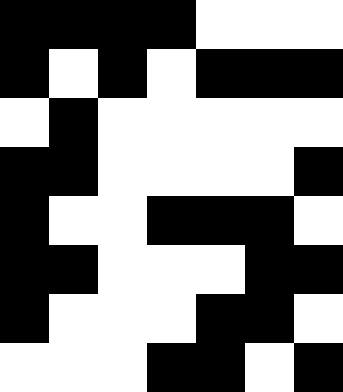[["black", "black", "black", "black", "white", "white", "white"], ["black", "white", "black", "white", "black", "black", "black"], ["white", "black", "white", "white", "white", "white", "white"], ["black", "black", "white", "white", "white", "white", "black"], ["black", "white", "white", "black", "black", "black", "white"], ["black", "black", "white", "white", "white", "black", "black"], ["black", "white", "white", "white", "black", "black", "white"], ["white", "white", "white", "black", "black", "white", "black"]]